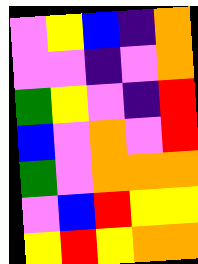[["violet", "yellow", "blue", "indigo", "orange"], ["violet", "violet", "indigo", "violet", "orange"], ["green", "yellow", "violet", "indigo", "red"], ["blue", "violet", "orange", "violet", "red"], ["green", "violet", "orange", "orange", "orange"], ["violet", "blue", "red", "yellow", "yellow"], ["yellow", "red", "yellow", "orange", "orange"]]